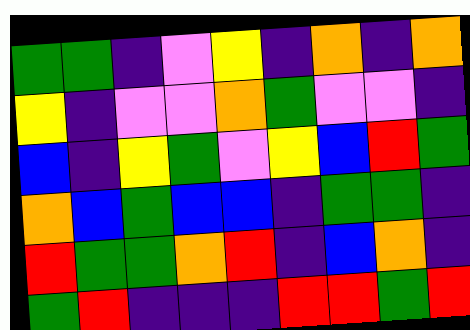[["green", "green", "indigo", "violet", "yellow", "indigo", "orange", "indigo", "orange"], ["yellow", "indigo", "violet", "violet", "orange", "green", "violet", "violet", "indigo"], ["blue", "indigo", "yellow", "green", "violet", "yellow", "blue", "red", "green"], ["orange", "blue", "green", "blue", "blue", "indigo", "green", "green", "indigo"], ["red", "green", "green", "orange", "red", "indigo", "blue", "orange", "indigo"], ["green", "red", "indigo", "indigo", "indigo", "red", "red", "green", "red"]]